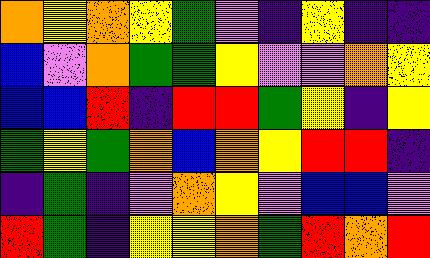[["orange", "yellow", "orange", "yellow", "green", "violet", "indigo", "yellow", "indigo", "indigo"], ["blue", "violet", "orange", "green", "green", "yellow", "violet", "violet", "orange", "yellow"], ["blue", "blue", "red", "indigo", "red", "red", "green", "yellow", "indigo", "yellow"], ["green", "yellow", "green", "orange", "blue", "orange", "yellow", "red", "red", "indigo"], ["indigo", "green", "indigo", "violet", "orange", "yellow", "violet", "blue", "blue", "violet"], ["red", "green", "indigo", "yellow", "yellow", "orange", "green", "red", "orange", "red"]]